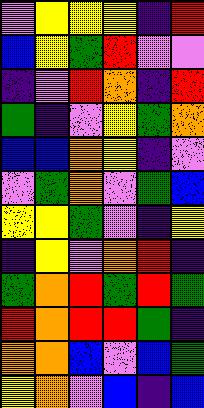[["violet", "yellow", "yellow", "yellow", "indigo", "red"], ["blue", "yellow", "green", "red", "violet", "violet"], ["indigo", "violet", "red", "orange", "indigo", "red"], ["green", "indigo", "violet", "yellow", "green", "orange"], ["blue", "blue", "orange", "yellow", "indigo", "violet"], ["violet", "green", "orange", "violet", "green", "blue"], ["yellow", "yellow", "green", "violet", "indigo", "yellow"], ["indigo", "yellow", "violet", "orange", "red", "indigo"], ["green", "orange", "red", "green", "red", "green"], ["red", "orange", "red", "red", "green", "indigo"], ["orange", "orange", "blue", "violet", "blue", "green"], ["yellow", "orange", "violet", "blue", "indigo", "blue"]]